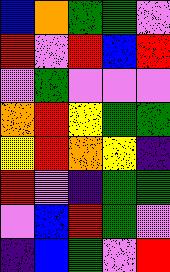[["blue", "orange", "green", "green", "violet"], ["red", "violet", "red", "blue", "red"], ["violet", "green", "violet", "violet", "violet"], ["orange", "red", "yellow", "green", "green"], ["yellow", "red", "orange", "yellow", "indigo"], ["red", "violet", "indigo", "green", "green"], ["violet", "blue", "red", "green", "violet"], ["indigo", "blue", "green", "violet", "red"]]